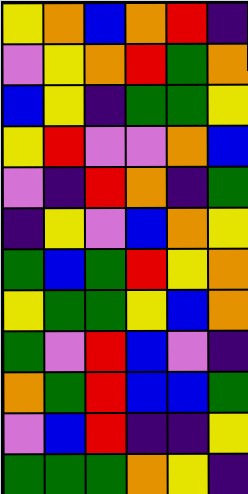[["yellow", "orange", "blue", "orange", "red", "indigo"], ["violet", "yellow", "orange", "red", "green", "orange"], ["blue", "yellow", "indigo", "green", "green", "yellow"], ["yellow", "red", "violet", "violet", "orange", "blue"], ["violet", "indigo", "red", "orange", "indigo", "green"], ["indigo", "yellow", "violet", "blue", "orange", "yellow"], ["green", "blue", "green", "red", "yellow", "orange"], ["yellow", "green", "green", "yellow", "blue", "orange"], ["green", "violet", "red", "blue", "violet", "indigo"], ["orange", "green", "red", "blue", "blue", "green"], ["violet", "blue", "red", "indigo", "indigo", "yellow"], ["green", "green", "green", "orange", "yellow", "indigo"]]